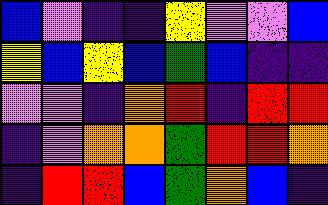[["blue", "violet", "indigo", "indigo", "yellow", "violet", "violet", "blue"], ["yellow", "blue", "yellow", "blue", "green", "blue", "indigo", "indigo"], ["violet", "violet", "indigo", "orange", "red", "indigo", "red", "red"], ["indigo", "violet", "orange", "orange", "green", "red", "red", "orange"], ["indigo", "red", "red", "blue", "green", "orange", "blue", "indigo"]]